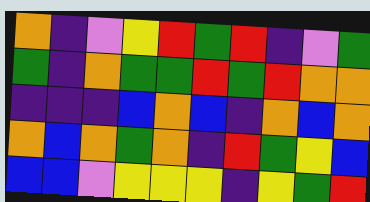[["orange", "indigo", "violet", "yellow", "red", "green", "red", "indigo", "violet", "green"], ["green", "indigo", "orange", "green", "green", "red", "green", "red", "orange", "orange"], ["indigo", "indigo", "indigo", "blue", "orange", "blue", "indigo", "orange", "blue", "orange"], ["orange", "blue", "orange", "green", "orange", "indigo", "red", "green", "yellow", "blue"], ["blue", "blue", "violet", "yellow", "yellow", "yellow", "indigo", "yellow", "green", "red"]]